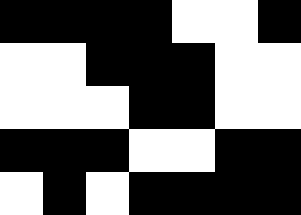[["black", "black", "black", "black", "white", "white", "black"], ["white", "white", "black", "black", "black", "white", "white"], ["white", "white", "white", "black", "black", "white", "white"], ["black", "black", "black", "white", "white", "black", "black"], ["white", "black", "white", "black", "black", "black", "black"]]